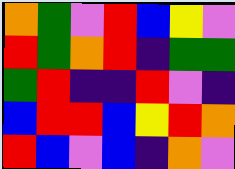[["orange", "green", "violet", "red", "blue", "yellow", "violet"], ["red", "green", "orange", "red", "indigo", "green", "green"], ["green", "red", "indigo", "indigo", "red", "violet", "indigo"], ["blue", "red", "red", "blue", "yellow", "red", "orange"], ["red", "blue", "violet", "blue", "indigo", "orange", "violet"]]